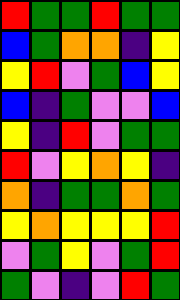[["red", "green", "green", "red", "green", "green"], ["blue", "green", "orange", "orange", "indigo", "yellow"], ["yellow", "red", "violet", "green", "blue", "yellow"], ["blue", "indigo", "green", "violet", "violet", "blue"], ["yellow", "indigo", "red", "violet", "green", "green"], ["red", "violet", "yellow", "orange", "yellow", "indigo"], ["orange", "indigo", "green", "green", "orange", "green"], ["yellow", "orange", "yellow", "yellow", "yellow", "red"], ["violet", "green", "yellow", "violet", "green", "red"], ["green", "violet", "indigo", "violet", "red", "green"]]